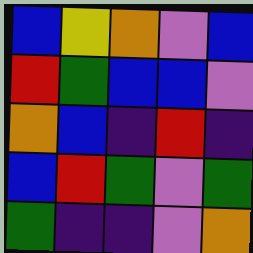[["blue", "yellow", "orange", "violet", "blue"], ["red", "green", "blue", "blue", "violet"], ["orange", "blue", "indigo", "red", "indigo"], ["blue", "red", "green", "violet", "green"], ["green", "indigo", "indigo", "violet", "orange"]]